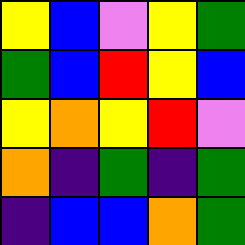[["yellow", "blue", "violet", "yellow", "green"], ["green", "blue", "red", "yellow", "blue"], ["yellow", "orange", "yellow", "red", "violet"], ["orange", "indigo", "green", "indigo", "green"], ["indigo", "blue", "blue", "orange", "green"]]